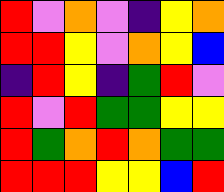[["red", "violet", "orange", "violet", "indigo", "yellow", "orange"], ["red", "red", "yellow", "violet", "orange", "yellow", "blue"], ["indigo", "red", "yellow", "indigo", "green", "red", "violet"], ["red", "violet", "red", "green", "green", "yellow", "yellow"], ["red", "green", "orange", "red", "orange", "green", "green"], ["red", "red", "red", "yellow", "yellow", "blue", "red"]]